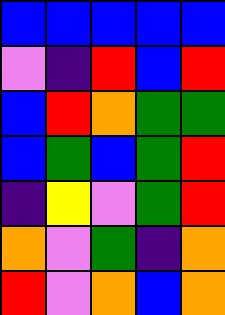[["blue", "blue", "blue", "blue", "blue"], ["violet", "indigo", "red", "blue", "red"], ["blue", "red", "orange", "green", "green"], ["blue", "green", "blue", "green", "red"], ["indigo", "yellow", "violet", "green", "red"], ["orange", "violet", "green", "indigo", "orange"], ["red", "violet", "orange", "blue", "orange"]]